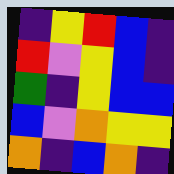[["indigo", "yellow", "red", "blue", "indigo"], ["red", "violet", "yellow", "blue", "indigo"], ["green", "indigo", "yellow", "blue", "blue"], ["blue", "violet", "orange", "yellow", "yellow"], ["orange", "indigo", "blue", "orange", "indigo"]]